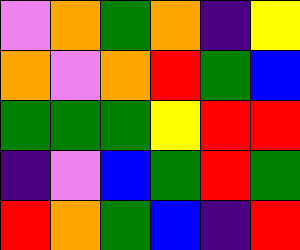[["violet", "orange", "green", "orange", "indigo", "yellow"], ["orange", "violet", "orange", "red", "green", "blue"], ["green", "green", "green", "yellow", "red", "red"], ["indigo", "violet", "blue", "green", "red", "green"], ["red", "orange", "green", "blue", "indigo", "red"]]